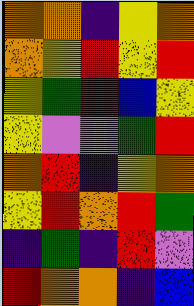[["orange", "orange", "indigo", "yellow", "orange"], ["orange", "yellow", "red", "yellow", "red"], ["yellow", "green", "red", "blue", "yellow"], ["yellow", "violet", "violet", "green", "red"], ["orange", "red", "indigo", "yellow", "orange"], ["yellow", "red", "orange", "red", "green"], ["indigo", "green", "indigo", "red", "violet"], ["red", "orange", "orange", "indigo", "blue"]]